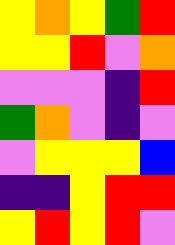[["yellow", "orange", "yellow", "green", "red"], ["yellow", "yellow", "red", "violet", "orange"], ["violet", "violet", "violet", "indigo", "red"], ["green", "orange", "violet", "indigo", "violet"], ["violet", "yellow", "yellow", "yellow", "blue"], ["indigo", "indigo", "yellow", "red", "red"], ["yellow", "red", "yellow", "red", "violet"]]